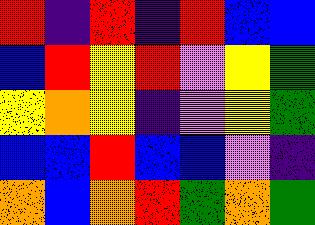[["red", "indigo", "red", "indigo", "red", "blue", "blue"], ["blue", "red", "yellow", "red", "violet", "yellow", "green"], ["yellow", "orange", "yellow", "indigo", "violet", "yellow", "green"], ["blue", "blue", "red", "blue", "blue", "violet", "indigo"], ["orange", "blue", "orange", "red", "green", "orange", "green"]]